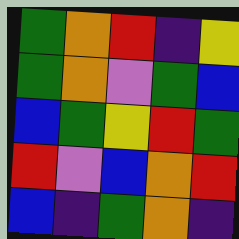[["green", "orange", "red", "indigo", "yellow"], ["green", "orange", "violet", "green", "blue"], ["blue", "green", "yellow", "red", "green"], ["red", "violet", "blue", "orange", "red"], ["blue", "indigo", "green", "orange", "indigo"]]